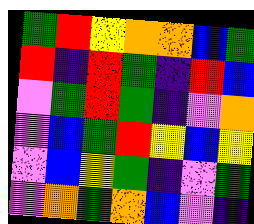[["green", "red", "yellow", "orange", "orange", "blue", "green"], ["red", "indigo", "red", "green", "indigo", "red", "blue"], ["violet", "green", "red", "green", "indigo", "violet", "orange"], ["violet", "blue", "green", "red", "yellow", "blue", "yellow"], ["violet", "blue", "yellow", "green", "indigo", "violet", "green"], ["violet", "orange", "green", "orange", "blue", "violet", "indigo"]]